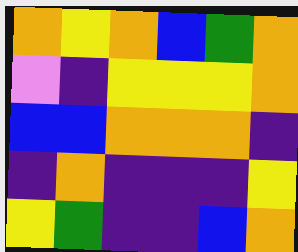[["orange", "yellow", "orange", "blue", "green", "orange"], ["violet", "indigo", "yellow", "yellow", "yellow", "orange"], ["blue", "blue", "orange", "orange", "orange", "indigo"], ["indigo", "orange", "indigo", "indigo", "indigo", "yellow"], ["yellow", "green", "indigo", "indigo", "blue", "orange"]]